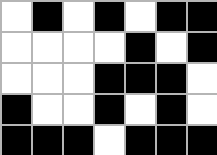[["white", "black", "white", "black", "white", "black", "black"], ["white", "white", "white", "white", "black", "white", "black"], ["white", "white", "white", "black", "black", "black", "white"], ["black", "white", "white", "black", "white", "black", "white"], ["black", "black", "black", "white", "black", "black", "black"]]